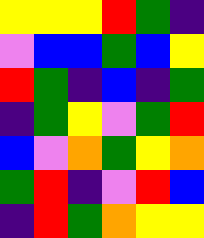[["yellow", "yellow", "yellow", "red", "green", "indigo"], ["violet", "blue", "blue", "green", "blue", "yellow"], ["red", "green", "indigo", "blue", "indigo", "green"], ["indigo", "green", "yellow", "violet", "green", "red"], ["blue", "violet", "orange", "green", "yellow", "orange"], ["green", "red", "indigo", "violet", "red", "blue"], ["indigo", "red", "green", "orange", "yellow", "yellow"]]